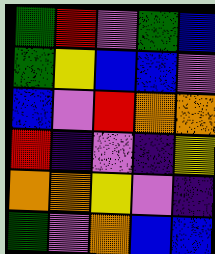[["green", "red", "violet", "green", "blue"], ["green", "yellow", "blue", "blue", "violet"], ["blue", "violet", "red", "orange", "orange"], ["red", "indigo", "violet", "indigo", "yellow"], ["orange", "orange", "yellow", "violet", "indigo"], ["green", "violet", "orange", "blue", "blue"]]